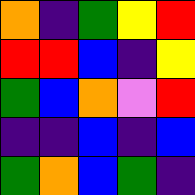[["orange", "indigo", "green", "yellow", "red"], ["red", "red", "blue", "indigo", "yellow"], ["green", "blue", "orange", "violet", "red"], ["indigo", "indigo", "blue", "indigo", "blue"], ["green", "orange", "blue", "green", "indigo"]]